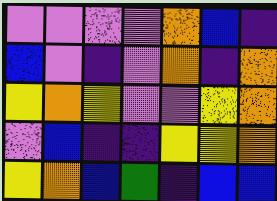[["violet", "violet", "violet", "violet", "orange", "blue", "indigo"], ["blue", "violet", "indigo", "violet", "orange", "indigo", "orange"], ["yellow", "orange", "yellow", "violet", "violet", "yellow", "orange"], ["violet", "blue", "indigo", "indigo", "yellow", "yellow", "orange"], ["yellow", "orange", "blue", "green", "indigo", "blue", "blue"]]